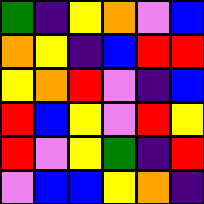[["green", "indigo", "yellow", "orange", "violet", "blue"], ["orange", "yellow", "indigo", "blue", "red", "red"], ["yellow", "orange", "red", "violet", "indigo", "blue"], ["red", "blue", "yellow", "violet", "red", "yellow"], ["red", "violet", "yellow", "green", "indigo", "red"], ["violet", "blue", "blue", "yellow", "orange", "indigo"]]